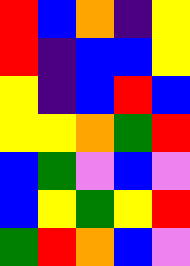[["red", "blue", "orange", "indigo", "yellow"], ["red", "indigo", "blue", "blue", "yellow"], ["yellow", "indigo", "blue", "red", "blue"], ["yellow", "yellow", "orange", "green", "red"], ["blue", "green", "violet", "blue", "violet"], ["blue", "yellow", "green", "yellow", "red"], ["green", "red", "orange", "blue", "violet"]]